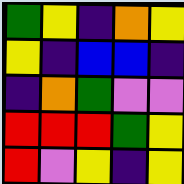[["green", "yellow", "indigo", "orange", "yellow"], ["yellow", "indigo", "blue", "blue", "indigo"], ["indigo", "orange", "green", "violet", "violet"], ["red", "red", "red", "green", "yellow"], ["red", "violet", "yellow", "indigo", "yellow"]]